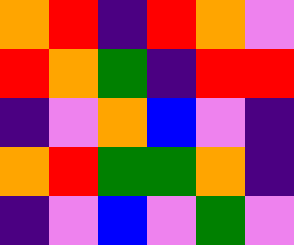[["orange", "red", "indigo", "red", "orange", "violet"], ["red", "orange", "green", "indigo", "red", "red"], ["indigo", "violet", "orange", "blue", "violet", "indigo"], ["orange", "red", "green", "green", "orange", "indigo"], ["indigo", "violet", "blue", "violet", "green", "violet"]]